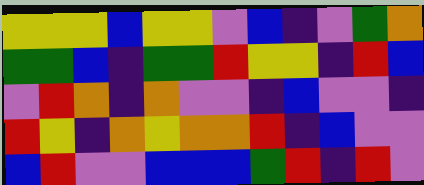[["yellow", "yellow", "yellow", "blue", "yellow", "yellow", "violet", "blue", "indigo", "violet", "green", "orange"], ["green", "green", "blue", "indigo", "green", "green", "red", "yellow", "yellow", "indigo", "red", "blue"], ["violet", "red", "orange", "indigo", "orange", "violet", "violet", "indigo", "blue", "violet", "violet", "indigo"], ["red", "yellow", "indigo", "orange", "yellow", "orange", "orange", "red", "indigo", "blue", "violet", "violet"], ["blue", "red", "violet", "violet", "blue", "blue", "blue", "green", "red", "indigo", "red", "violet"]]